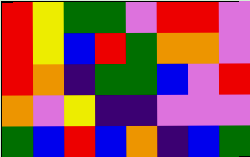[["red", "yellow", "green", "green", "violet", "red", "red", "violet"], ["red", "yellow", "blue", "red", "green", "orange", "orange", "violet"], ["red", "orange", "indigo", "green", "green", "blue", "violet", "red"], ["orange", "violet", "yellow", "indigo", "indigo", "violet", "violet", "violet"], ["green", "blue", "red", "blue", "orange", "indigo", "blue", "green"]]